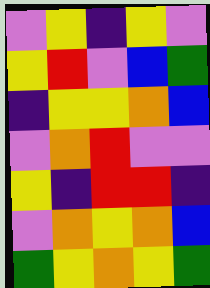[["violet", "yellow", "indigo", "yellow", "violet"], ["yellow", "red", "violet", "blue", "green"], ["indigo", "yellow", "yellow", "orange", "blue"], ["violet", "orange", "red", "violet", "violet"], ["yellow", "indigo", "red", "red", "indigo"], ["violet", "orange", "yellow", "orange", "blue"], ["green", "yellow", "orange", "yellow", "green"]]